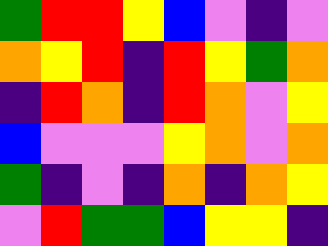[["green", "red", "red", "yellow", "blue", "violet", "indigo", "violet"], ["orange", "yellow", "red", "indigo", "red", "yellow", "green", "orange"], ["indigo", "red", "orange", "indigo", "red", "orange", "violet", "yellow"], ["blue", "violet", "violet", "violet", "yellow", "orange", "violet", "orange"], ["green", "indigo", "violet", "indigo", "orange", "indigo", "orange", "yellow"], ["violet", "red", "green", "green", "blue", "yellow", "yellow", "indigo"]]